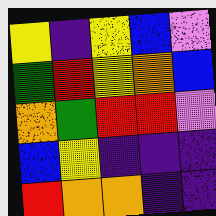[["yellow", "indigo", "yellow", "blue", "violet"], ["green", "red", "yellow", "orange", "blue"], ["orange", "green", "red", "red", "violet"], ["blue", "yellow", "indigo", "indigo", "indigo"], ["red", "orange", "orange", "indigo", "indigo"]]